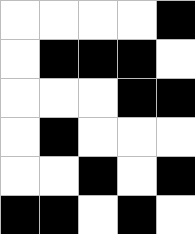[["white", "white", "white", "white", "black"], ["white", "black", "black", "black", "white"], ["white", "white", "white", "black", "black"], ["white", "black", "white", "white", "white"], ["white", "white", "black", "white", "black"], ["black", "black", "white", "black", "white"]]